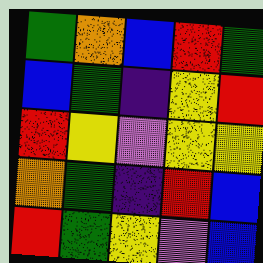[["green", "orange", "blue", "red", "green"], ["blue", "green", "indigo", "yellow", "red"], ["red", "yellow", "violet", "yellow", "yellow"], ["orange", "green", "indigo", "red", "blue"], ["red", "green", "yellow", "violet", "blue"]]